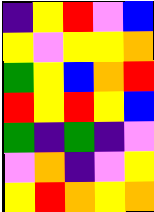[["indigo", "yellow", "red", "violet", "blue"], ["yellow", "violet", "yellow", "yellow", "orange"], ["green", "yellow", "blue", "orange", "red"], ["red", "yellow", "red", "yellow", "blue"], ["green", "indigo", "green", "indigo", "violet"], ["violet", "orange", "indigo", "violet", "yellow"], ["yellow", "red", "orange", "yellow", "orange"]]